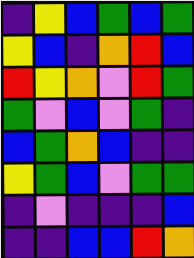[["indigo", "yellow", "blue", "green", "blue", "green"], ["yellow", "blue", "indigo", "orange", "red", "blue"], ["red", "yellow", "orange", "violet", "red", "green"], ["green", "violet", "blue", "violet", "green", "indigo"], ["blue", "green", "orange", "blue", "indigo", "indigo"], ["yellow", "green", "blue", "violet", "green", "green"], ["indigo", "violet", "indigo", "indigo", "indigo", "blue"], ["indigo", "indigo", "blue", "blue", "red", "orange"]]